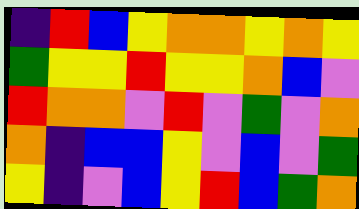[["indigo", "red", "blue", "yellow", "orange", "orange", "yellow", "orange", "yellow"], ["green", "yellow", "yellow", "red", "yellow", "yellow", "orange", "blue", "violet"], ["red", "orange", "orange", "violet", "red", "violet", "green", "violet", "orange"], ["orange", "indigo", "blue", "blue", "yellow", "violet", "blue", "violet", "green"], ["yellow", "indigo", "violet", "blue", "yellow", "red", "blue", "green", "orange"]]